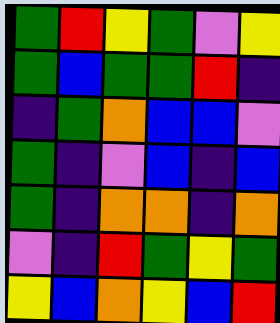[["green", "red", "yellow", "green", "violet", "yellow"], ["green", "blue", "green", "green", "red", "indigo"], ["indigo", "green", "orange", "blue", "blue", "violet"], ["green", "indigo", "violet", "blue", "indigo", "blue"], ["green", "indigo", "orange", "orange", "indigo", "orange"], ["violet", "indigo", "red", "green", "yellow", "green"], ["yellow", "blue", "orange", "yellow", "blue", "red"]]